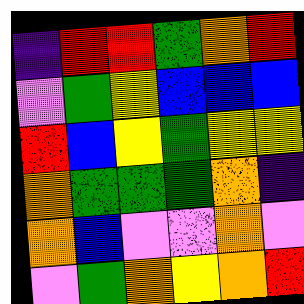[["indigo", "red", "red", "green", "orange", "red"], ["violet", "green", "yellow", "blue", "blue", "blue"], ["red", "blue", "yellow", "green", "yellow", "yellow"], ["orange", "green", "green", "green", "orange", "indigo"], ["orange", "blue", "violet", "violet", "orange", "violet"], ["violet", "green", "orange", "yellow", "orange", "red"]]